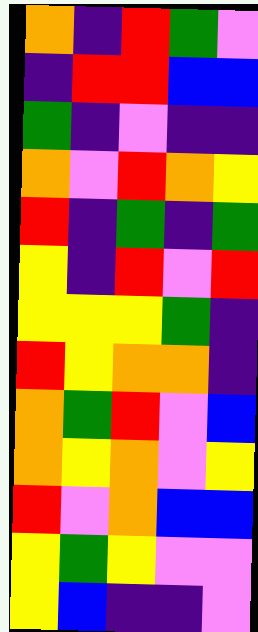[["orange", "indigo", "red", "green", "violet"], ["indigo", "red", "red", "blue", "blue"], ["green", "indigo", "violet", "indigo", "indigo"], ["orange", "violet", "red", "orange", "yellow"], ["red", "indigo", "green", "indigo", "green"], ["yellow", "indigo", "red", "violet", "red"], ["yellow", "yellow", "yellow", "green", "indigo"], ["red", "yellow", "orange", "orange", "indigo"], ["orange", "green", "red", "violet", "blue"], ["orange", "yellow", "orange", "violet", "yellow"], ["red", "violet", "orange", "blue", "blue"], ["yellow", "green", "yellow", "violet", "violet"], ["yellow", "blue", "indigo", "indigo", "violet"]]